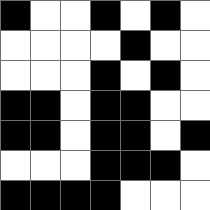[["black", "white", "white", "black", "white", "black", "white"], ["white", "white", "white", "white", "black", "white", "white"], ["white", "white", "white", "black", "white", "black", "white"], ["black", "black", "white", "black", "black", "white", "white"], ["black", "black", "white", "black", "black", "white", "black"], ["white", "white", "white", "black", "black", "black", "white"], ["black", "black", "black", "black", "white", "white", "white"]]